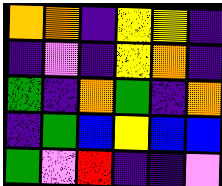[["orange", "orange", "indigo", "yellow", "yellow", "indigo"], ["indigo", "violet", "indigo", "yellow", "orange", "indigo"], ["green", "indigo", "orange", "green", "indigo", "orange"], ["indigo", "green", "blue", "yellow", "blue", "blue"], ["green", "violet", "red", "indigo", "indigo", "violet"]]